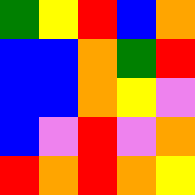[["green", "yellow", "red", "blue", "orange"], ["blue", "blue", "orange", "green", "red"], ["blue", "blue", "orange", "yellow", "violet"], ["blue", "violet", "red", "violet", "orange"], ["red", "orange", "red", "orange", "yellow"]]